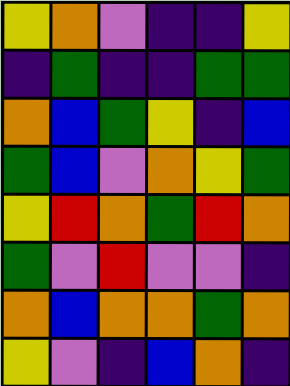[["yellow", "orange", "violet", "indigo", "indigo", "yellow"], ["indigo", "green", "indigo", "indigo", "green", "green"], ["orange", "blue", "green", "yellow", "indigo", "blue"], ["green", "blue", "violet", "orange", "yellow", "green"], ["yellow", "red", "orange", "green", "red", "orange"], ["green", "violet", "red", "violet", "violet", "indigo"], ["orange", "blue", "orange", "orange", "green", "orange"], ["yellow", "violet", "indigo", "blue", "orange", "indigo"]]